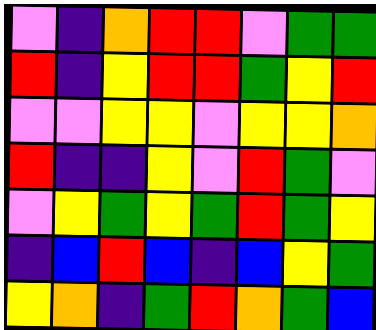[["violet", "indigo", "orange", "red", "red", "violet", "green", "green"], ["red", "indigo", "yellow", "red", "red", "green", "yellow", "red"], ["violet", "violet", "yellow", "yellow", "violet", "yellow", "yellow", "orange"], ["red", "indigo", "indigo", "yellow", "violet", "red", "green", "violet"], ["violet", "yellow", "green", "yellow", "green", "red", "green", "yellow"], ["indigo", "blue", "red", "blue", "indigo", "blue", "yellow", "green"], ["yellow", "orange", "indigo", "green", "red", "orange", "green", "blue"]]